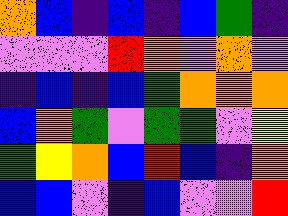[["orange", "blue", "indigo", "blue", "indigo", "blue", "green", "indigo"], ["violet", "violet", "violet", "red", "orange", "violet", "orange", "violet"], ["indigo", "blue", "indigo", "blue", "green", "orange", "orange", "orange"], ["blue", "orange", "green", "violet", "green", "green", "violet", "yellow"], ["green", "yellow", "orange", "blue", "red", "blue", "indigo", "orange"], ["blue", "blue", "violet", "indigo", "blue", "violet", "violet", "red"]]